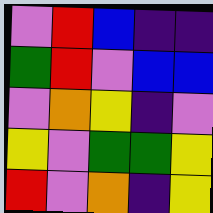[["violet", "red", "blue", "indigo", "indigo"], ["green", "red", "violet", "blue", "blue"], ["violet", "orange", "yellow", "indigo", "violet"], ["yellow", "violet", "green", "green", "yellow"], ["red", "violet", "orange", "indigo", "yellow"]]